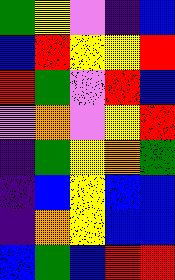[["green", "yellow", "violet", "indigo", "blue"], ["blue", "red", "yellow", "yellow", "red"], ["red", "green", "violet", "red", "blue"], ["violet", "orange", "violet", "yellow", "red"], ["indigo", "green", "yellow", "orange", "green"], ["indigo", "blue", "yellow", "blue", "blue"], ["indigo", "orange", "yellow", "blue", "blue"], ["blue", "green", "blue", "red", "red"]]